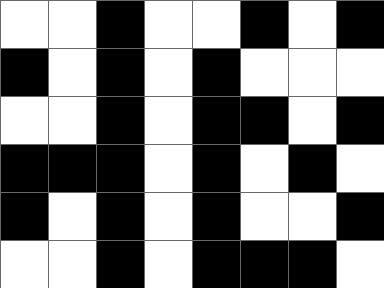[["white", "white", "black", "white", "white", "black", "white", "black"], ["black", "white", "black", "white", "black", "white", "white", "white"], ["white", "white", "black", "white", "black", "black", "white", "black"], ["black", "black", "black", "white", "black", "white", "black", "white"], ["black", "white", "black", "white", "black", "white", "white", "black"], ["white", "white", "black", "white", "black", "black", "black", "white"]]